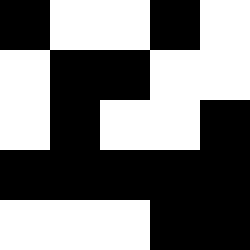[["black", "white", "white", "black", "white"], ["white", "black", "black", "white", "white"], ["white", "black", "white", "white", "black"], ["black", "black", "black", "black", "black"], ["white", "white", "white", "black", "black"]]